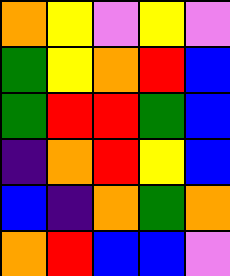[["orange", "yellow", "violet", "yellow", "violet"], ["green", "yellow", "orange", "red", "blue"], ["green", "red", "red", "green", "blue"], ["indigo", "orange", "red", "yellow", "blue"], ["blue", "indigo", "orange", "green", "orange"], ["orange", "red", "blue", "blue", "violet"]]